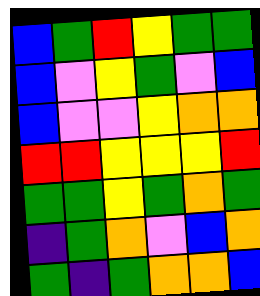[["blue", "green", "red", "yellow", "green", "green"], ["blue", "violet", "yellow", "green", "violet", "blue"], ["blue", "violet", "violet", "yellow", "orange", "orange"], ["red", "red", "yellow", "yellow", "yellow", "red"], ["green", "green", "yellow", "green", "orange", "green"], ["indigo", "green", "orange", "violet", "blue", "orange"], ["green", "indigo", "green", "orange", "orange", "blue"]]